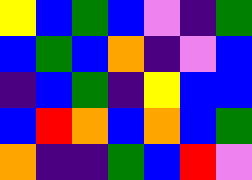[["yellow", "blue", "green", "blue", "violet", "indigo", "green"], ["blue", "green", "blue", "orange", "indigo", "violet", "blue"], ["indigo", "blue", "green", "indigo", "yellow", "blue", "blue"], ["blue", "red", "orange", "blue", "orange", "blue", "green"], ["orange", "indigo", "indigo", "green", "blue", "red", "violet"]]